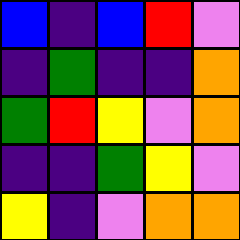[["blue", "indigo", "blue", "red", "violet"], ["indigo", "green", "indigo", "indigo", "orange"], ["green", "red", "yellow", "violet", "orange"], ["indigo", "indigo", "green", "yellow", "violet"], ["yellow", "indigo", "violet", "orange", "orange"]]